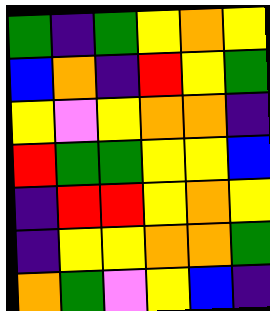[["green", "indigo", "green", "yellow", "orange", "yellow"], ["blue", "orange", "indigo", "red", "yellow", "green"], ["yellow", "violet", "yellow", "orange", "orange", "indigo"], ["red", "green", "green", "yellow", "yellow", "blue"], ["indigo", "red", "red", "yellow", "orange", "yellow"], ["indigo", "yellow", "yellow", "orange", "orange", "green"], ["orange", "green", "violet", "yellow", "blue", "indigo"]]